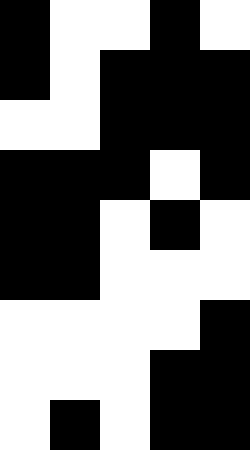[["black", "white", "white", "black", "white"], ["black", "white", "black", "black", "black"], ["white", "white", "black", "black", "black"], ["black", "black", "black", "white", "black"], ["black", "black", "white", "black", "white"], ["black", "black", "white", "white", "white"], ["white", "white", "white", "white", "black"], ["white", "white", "white", "black", "black"], ["white", "black", "white", "black", "black"]]